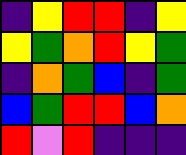[["indigo", "yellow", "red", "red", "indigo", "yellow"], ["yellow", "green", "orange", "red", "yellow", "green"], ["indigo", "orange", "green", "blue", "indigo", "green"], ["blue", "green", "red", "red", "blue", "orange"], ["red", "violet", "red", "indigo", "indigo", "indigo"]]